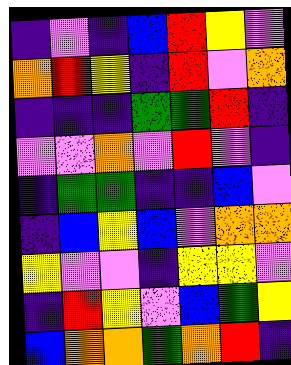[["indigo", "violet", "indigo", "blue", "red", "yellow", "violet"], ["orange", "red", "yellow", "indigo", "red", "violet", "orange"], ["indigo", "indigo", "indigo", "green", "green", "red", "indigo"], ["violet", "violet", "orange", "violet", "red", "violet", "indigo"], ["indigo", "green", "green", "indigo", "indigo", "blue", "violet"], ["indigo", "blue", "yellow", "blue", "violet", "orange", "orange"], ["yellow", "violet", "violet", "indigo", "yellow", "yellow", "violet"], ["indigo", "red", "yellow", "violet", "blue", "green", "yellow"], ["blue", "orange", "orange", "green", "orange", "red", "indigo"]]